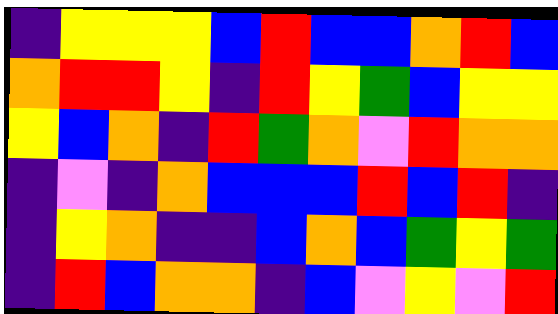[["indigo", "yellow", "yellow", "yellow", "blue", "red", "blue", "blue", "orange", "red", "blue"], ["orange", "red", "red", "yellow", "indigo", "red", "yellow", "green", "blue", "yellow", "yellow"], ["yellow", "blue", "orange", "indigo", "red", "green", "orange", "violet", "red", "orange", "orange"], ["indigo", "violet", "indigo", "orange", "blue", "blue", "blue", "red", "blue", "red", "indigo"], ["indigo", "yellow", "orange", "indigo", "indigo", "blue", "orange", "blue", "green", "yellow", "green"], ["indigo", "red", "blue", "orange", "orange", "indigo", "blue", "violet", "yellow", "violet", "red"]]